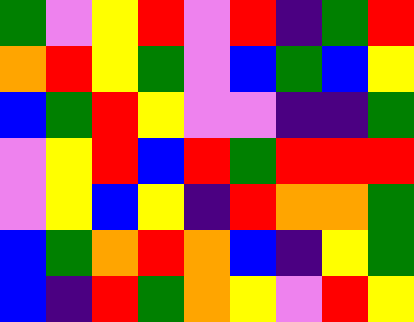[["green", "violet", "yellow", "red", "violet", "red", "indigo", "green", "red"], ["orange", "red", "yellow", "green", "violet", "blue", "green", "blue", "yellow"], ["blue", "green", "red", "yellow", "violet", "violet", "indigo", "indigo", "green"], ["violet", "yellow", "red", "blue", "red", "green", "red", "red", "red"], ["violet", "yellow", "blue", "yellow", "indigo", "red", "orange", "orange", "green"], ["blue", "green", "orange", "red", "orange", "blue", "indigo", "yellow", "green"], ["blue", "indigo", "red", "green", "orange", "yellow", "violet", "red", "yellow"]]